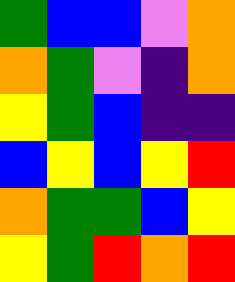[["green", "blue", "blue", "violet", "orange"], ["orange", "green", "violet", "indigo", "orange"], ["yellow", "green", "blue", "indigo", "indigo"], ["blue", "yellow", "blue", "yellow", "red"], ["orange", "green", "green", "blue", "yellow"], ["yellow", "green", "red", "orange", "red"]]